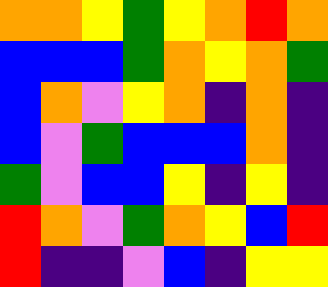[["orange", "orange", "yellow", "green", "yellow", "orange", "red", "orange"], ["blue", "blue", "blue", "green", "orange", "yellow", "orange", "green"], ["blue", "orange", "violet", "yellow", "orange", "indigo", "orange", "indigo"], ["blue", "violet", "green", "blue", "blue", "blue", "orange", "indigo"], ["green", "violet", "blue", "blue", "yellow", "indigo", "yellow", "indigo"], ["red", "orange", "violet", "green", "orange", "yellow", "blue", "red"], ["red", "indigo", "indigo", "violet", "blue", "indigo", "yellow", "yellow"]]